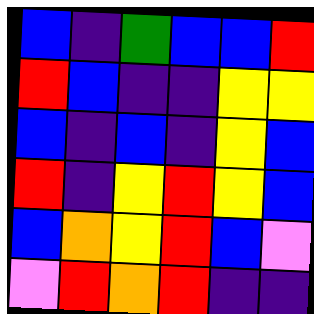[["blue", "indigo", "green", "blue", "blue", "red"], ["red", "blue", "indigo", "indigo", "yellow", "yellow"], ["blue", "indigo", "blue", "indigo", "yellow", "blue"], ["red", "indigo", "yellow", "red", "yellow", "blue"], ["blue", "orange", "yellow", "red", "blue", "violet"], ["violet", "red", "orange", "red", "indigo", "indigo"]]